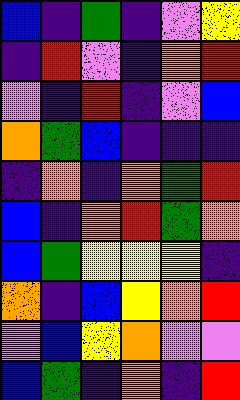[["blue", "indigo", "green", "indigo", "violet", "yellow"], ["indigo", "red", "violet", "indigo", "orange", "red"], ["violet", "indigo", "red", "indigo", "violet", "blue"], ["orange", "green", "blue", "indigo", "indigo", "indigo"], ["indigo", "orange", "indigo", "orange", "green", "red"], ["blue", "indigo", "orange", "red", "green", "orange"], ["blue", "green", "yellow", "yellow", "yellow", "indigo"], ["orange", "indigo", "blue", "yellow", "orange", "red"], ["violet", "blue", "yellow", "orange", "violet", "violet"], ["blue", "green", "indigo", "orange", "indigo", "red"]]